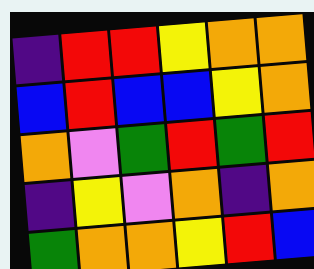[["indigo", "red", "red", "yellow", "orange", "orange"], ["blue", "red", "blue", "blue", "yellow", "orange"], ["orange", "violet", "green", "red", "green", "red"], ["indigo", "yellow", "violet", "orange", "indigo", "orange"], ["green", "orange", "orange", "yellow", "red", "blue"]]